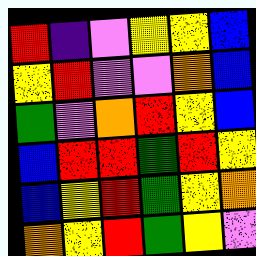[["red", "indigo", "violet", "yellow", "yellow", "blue"], ["yellow", "red", "violet", "violet", "orange", "blue"], ["green", "violet", "orange", "red", "yellow", "blue"], ["blue", "red", "red", "green", "red", "yellow"], ["blue", "yellow", "red", "green", "yellow", "orange"], ["orange", "yellow", "red", "green", "yellow", "violet"]]